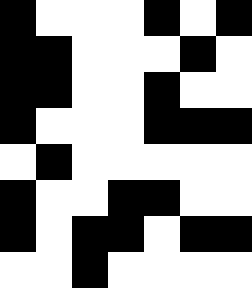[["black", "white", "white", "white", "black", "white", "black"], ["black", "black", "white", "white", "white", "black", "white"], ["black", "black", "white", "white", "black", "white", "white"], ["black", "white", "white", "white", "black", "black", "black"], ["white", "black", "white", "white", "white", "white", "white"], ["black", "white", "white", "black", "black", "white", "white"], ["black", "white", "black", "black", "white", "black", "black"], ["white", "white", "black", "white", "white", "white", "white"]]